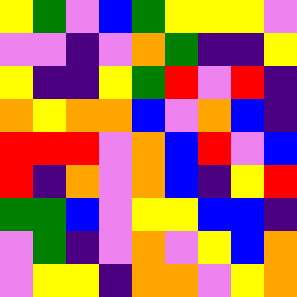[["yellow", "green", "violet", "blue", "green", "yellow", "yellow", "yellow", "violet"], ["violet", "violet", "indigo", "violet", "orange", "green", "indigo", "indigo", "yellow"], ["yellow", "indigo", "indigo", "yellow", "green", "red", "violet", "red", "indigo"], ["orange", "yellow", "orange", "orange", "blue", "violet", "orange", "blue", "indigo"], ["red", "red", "red", "violet", "orange", "blue", "red", "violet", "blue"], ["red", "indigo", "orange", "violet", "orange", "blue", "indigo", "yellow", "red"], ["green", "green", "blue", "violet", "yellow", "yellow", "blue", "blue", "indigo"], ["violet", "green", "indigo", "violet", "orange", "violet", "yellow", "blue", "orange"], ["violet", "yellow", "yellow", "indigo", "orange", "orange", "violet", "yellow", "orange"]]